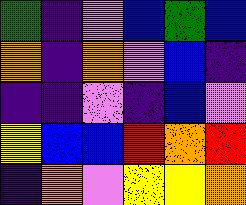[["green", "indigo", "violet", "blue", "green", "blue"], ["orange", "indigo", "orange", "violet", "blue", "indigo"], ["indigo", "indigo", "violet", "indigo", "blue", "violet"], ["yellow", "blue", "blue", "red", "orange", "red"], ["indigo", "orange", "violet", "yellow", "yellow", "orange"]]